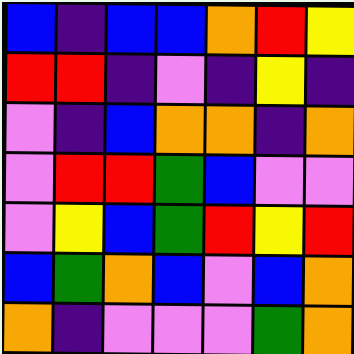[["blue", "indigo", "blue", "blue", "orange", "red", "yellow"], ["red", "red", "indigo", "violet", "indigo", "yellow", "indigo"], ["violet", "indigo", "blue", "orange", "orange", "indigo", "orange"], ["violet", "red", "red", "green", "blue", "violet", "violet"], ["violet", "yellow", "blue", "green", "red", "yellow", "red"], ["blue", "green", "orange", "blue", "violet", "blue", "orange"], ["orange", "indigo", "violet", "violet", "violet", "green", "orange"]]